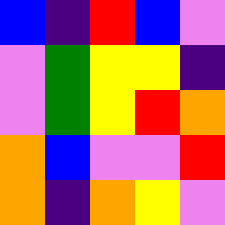[["blue", "indigo", "red", "blue", "violet"], ["violet", "green", "yellow", "yellow", "indigo"], ["violet", "green", "yellow", "red", "orange"], ["orange", "blue", "violet", "violet", "red"], ["orange", "indigo", "orange", "yellow", "violet"]]